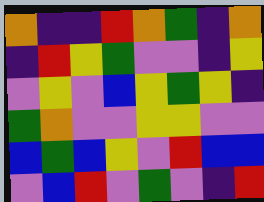[["orange", "indigo", "indigo", "red", "orange", "green", "indigo", "orange"], ["indigo", "red", "yellow", "green", "violet", "violet", "indigo", "yellow"], ["violet", "yellow", "violet", "blue", "yellow", "green", "yellow", "indigo"], ["green", "orange", "violet", "violet", "yellow", "yellow", "violet", "violet"], ["blue", "green", "blue", "yellow", "violet", "red", "blue", "blue"], ["violet", "blue", "red", "violet", "green", "violet", "indigo", "red"]]